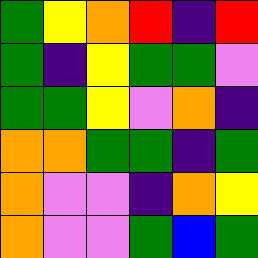[["green", "yellow", "orange", "red", "indigo", "red"], ["green", "indigo", "yellow", "green", "green", "violet"], ["green", "green", "yellow", "violet", "orange", "indigo"], ["orange", "orange", "green", "green", "indigo", "green"], ["orange", "violet", "violet", "indigo", "orange", "yellow"], ["orange", "violet", "violet", "green", "blue", "green"]]